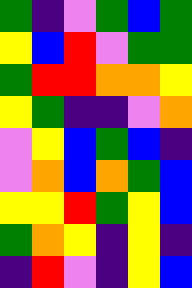[["green", "indigo", "violet", "green", "blue", "green"], ["yellow", "blue", "red", "violet", "green", "green"], ["green", "red", "red", "orange", "orange", "yellow"], ["yellow", "green", "indigo", "indigo", "violet", "orange"], ["violet", "yellow", "blue", "green", "blue", "indigo"], ["violet", "orange", "blue", "orange", "green", "blue"], ["yellow", "yellow", "red", "green", "yellow", "blue"], ["green", "orange", "yellow", "indigo", "yellow", "indigo"], ["indigo", "red", "violet", "indigo", "yellow", "blue"]]